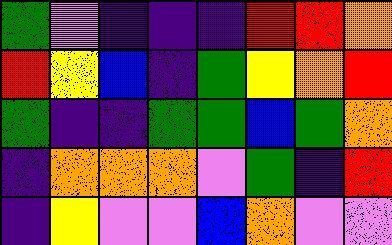[["green", "violet", "indigo", "indigo", "indigo", "red", "red", "orange"], ["red", "yellow", "blue", "indigo", "green", "yellow", "orange", "red"], ["green", "indigo", "indigo", "green", "green", "blue", "green", "orange"], ["indigo", "orange", "orange", "orange", "violet", "green", "indigo", "red"], ["indigo", "yellow", "violet", "violet", "blue", "orange", "violet", "violet"]]